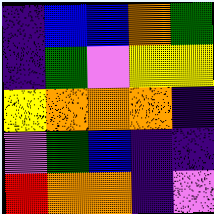[["indigo", "blue", "blue", "orange", "green"], ["indigo", "green", "violet", "yellow", "yellow"], ["yellow", "orange", "orange", "orange", "indigo"], ["violet", "green", "blue", "indigo", "indigo"], ["red", "orange", "orange", "indigo", "violet"]]